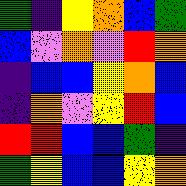[["green", "indigo", "yellow", "orange", "blue", "green"], ["blue", "violet", "orange", "violet", "red", "orange"], ["indigo", "blue", "blue", "yellow", "orange", "blue"], ["indigo", "orange", "violet", "yellow", "red", "blue"], ["red", "red", "blue", "blue", "green", "indigo"], ["green", "yellow", "blue", "blue", "yellow", "orange"]]